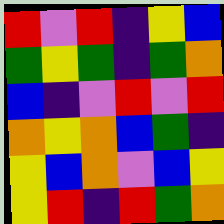[["red", "violet", "red", "indigo", "yellow", "blue"], ["green", "yellow", "green", "indigo", "green", "orange"], ["blue", "indigo", "violet", "red", "violet", "red"], ["orange", "yellow", "orange", "blue", "green", "indigo"], ["yellow", "blue", "orange", "violet", "blue", "yellow"], ["yellow", "red", "indigo", "red", "green", "orange"]]